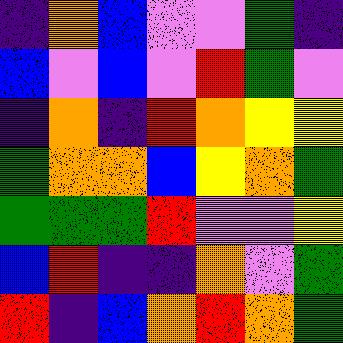[["indigo", "orange", "blue", "violet", "violet", "green", "indigo"], ["blue", "violet", "blue", "violet", "red", "green", "violet"], ["indigo", "orange", "indigo", "red", "orange", "yellow", "yellow"], ["green", "orange", "orange", "blue", "yellow", "orange", "green"], ["green", "green", "green", "red", "violet", "violet", "yellow"], ["blue", "red", "indigo", "indigo", "orange", "violet", "green"], ["red", "indigo", "blue", "orange", "red", "orange", "green"]]